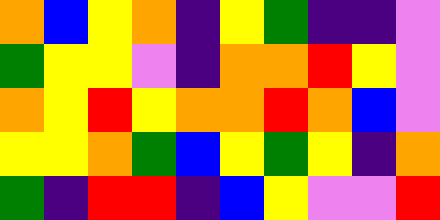[["orange", "blue", "yellow", "orange", "indigo", "yellow", "green", "indigo", "indigo", "violet"], ["green", "yellow", "yellow", "violet", "indigo", "orange", "orange", "red", "yellow", "violet"], ["orange", "yellow", "red", "yellow", "orange", "orange", "red", "orange", "blue", "violet"], ["yellow", "yellow", "orange", "green", "blue", "yellow", "green", "yellow", "indigo", "orange"], ["green", "indigo", "red", "red", "indigo", "blue", "yellow", "violet", "violet", "red"]]